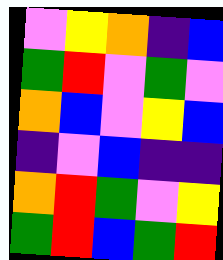[["violet", "yellow", "orange", "indigo", "blue"], ["green", "red", "violet", "green", "violet"], ["orange", "blue", "violet", "yellow", "blue"], ["indigo", "violet", "blue", "indigo", "indigo"], ["orange", "red", "green", "violet", "yellow"], ["green", "red", "blue", "green", "red"]]